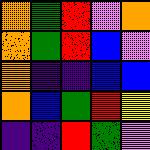[["orange", "green", "red", "violet", "orange"], ["orange", "green", "red", "blue", "violet"], ["orange", "indigo", "indigo", "blue", "blue"], ["orange", "blue", "green", "red", "yellow"], ["indigo", "indigo", "red", "green", "violet"]]